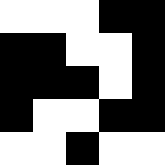[["white", "white", "white", "black", "black"], ["black", "black", "white", "white", "black"], ["black", "black", "black", "white", "black"], ["black", "white", "white", "black", "black"], ["white", "white", "black", "white", "white"]]